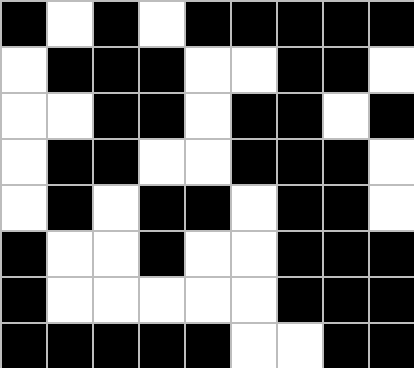[["black", "white", "black", "white", "black", "black", "black", "black", "black"], ["white", "black", "black", "black", "white", "white", "black", "black", "white"], ["white", "white", "black", "black", "white", "black", "black", "white", "black"], ["white", "black", "black", "white", "white", "black", "black", "black", "white"], ["white", "black", "white", "black", "black", "white", "black", "black", "white"], ["black", "white", "white", "black", "white", "white", "black", "black", "black"], ["black", "white", "white", "white", "white", "white", "black", "black", "black"], ["black", "black", "black", "black", "black", "white", "white", "black", "black"]]